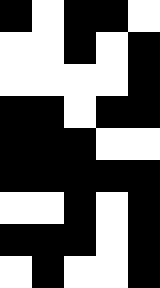[["black", "white", "black", "black", "white"], ["white", "white", "black", "white", "black"], ["white", "white", "white", "white", "black"], ["black", "black", "white", "black", "black"], ["black", "black", "black", "white", "white"], ["black", "black", "black", "black", "black"], ["white", "white", "black", "white", "black"], ["black", "black", "black", "white", "black"], ["white", "black", "white", "white", "black"]]